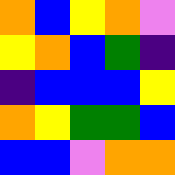[["orange", "blue", "yellow", "orange", "violet"], ["yellow", "orange", "blue", "green", "indigo"], ["indigo", "blue", "blue", "blue", "yellow"], ["orange", "yellow", "green", "green", "blue"], ["blue", "blue", "violet", "orange", "orange"]]